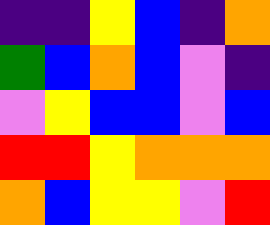[["indigo", "indigo", "yellow", "blue", "indigo", "orange"], ["green", "blue", "orange", "blue", "violet", "indigo"], ["violet", "yellow", "blue", "blue", "violet", "blue"], ["red", "red", "yellow", "orange", "orange", "orange"], ["orange", "blue", "yellow", "yellow", "violet", "red"]]